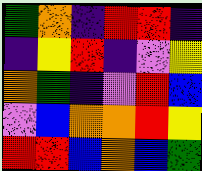[["green", "orange", "indigo", "red", "red", "indigo"], ["indigo", "yellow", "red", "indigo", "violet", "yellow"], ["orange", "green", "indigo", "violet", "red", "blue"], ["violet", "blue", "orange", "orange", "red", "yellow"], ["red", "red", "blue", "orange", "blue", "green"]]